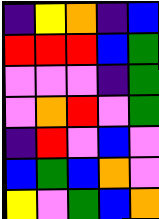[["indigo", "yellow", "orange", "indigo", "blue"], ["red", "red", "red", "blue", "green"], ["violet", "violet", "violet", "indigo", "green"], ["violet", "orange", "red", "violet", "green"], ["indigo", "red", "violet", "blue", "violet"], ["blue", "green", "blue", "orange", "violet"], ["yellow", "violet", "green", "blue", "orange"]]